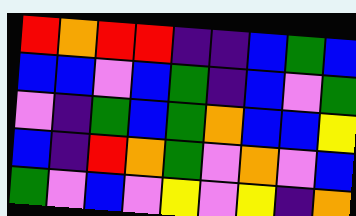[["red", "orange", "red", "red", "indigo", "indigo", "blue", "green", "blue"], ["blue", "blue", "violet", "blue", "green", "indigo", "blue", "violet", "green"], ["violet", "indigo", "green", "blue", "green", "orange", "blue", "blue", "yellow"], ["blue", "indigo", "red", "orange", "green", "violet", "orange", "violet", "blue"], ["green", "violet", "blue", "violet", "yellow", "violet", "yellow", "indigo", "orange"]]